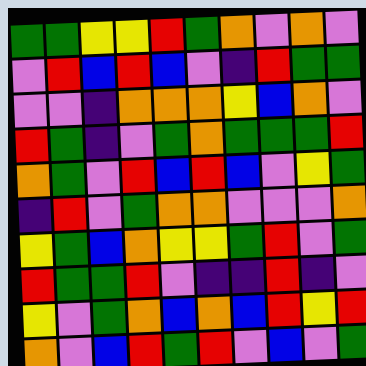[["green", "green", "yellow", "yellow", "red", "green", "orange", "violet", "orange", "violet"], ["violet", "red", "blue", "red", "blue", "violet", "indigo", "red", "green", "green"], ["violet", "violet", "indigo", "orange", "orange", "orange", "yellow", "blue", "orange", "violet"], ["red", "green", "indigo", "violet", "green", "orange", "green", "green", "green", "red"], ["orange", "green", "violet", "red", "blue", "red", "blue", "violet", "yellow", "green"], ["indigo", "red", "violet", "green", "orange", "orange", "violet", "violet", "violet", "orange"], ["yellow", "green", "blue", "orange", "yellow", "yellow", "green", "red", "violet", "green"], ["red", "green", "green", "red", "violet", "indigo", "indigo", "red", "indigo", "violet"], ["yellow", "violet", "green", "orange", "blue", "orange", "blue", "red", "yellow", "red"], ["orange", "violet", "blue", "red", "green", "red", "violet", "blue", "violet", "green"]]